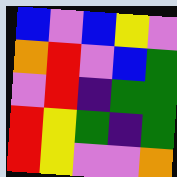[["blue", "violet", "blue", "yellow", "violet"], ["orange", "red", "violet", "blue", "green"], ["violet", "red", "indigo", "green", "green"], ["red", "yellow", "green", "indigo", "green"], ["red", "yellow", "violet", "violet", "orange"]]